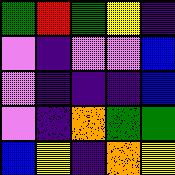[["green", "red", "green", "yellow", "indigo"], ["violet", "indigo", "violet", "violet", "blue"], ["violet", "indigo", "indigo", "indigo", "blue"], ["violet", "indigo", "orange", "green", "green"], ["blue", "yellow", "indigo", "orange", "yellow"]]